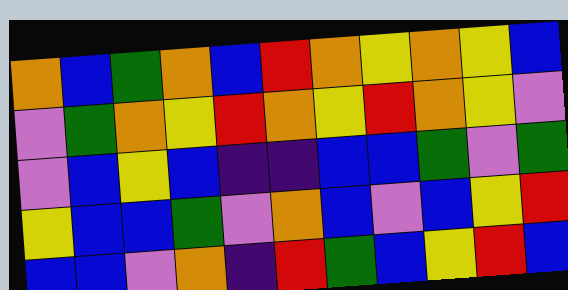[["orange", "blue", "green", "orange", "blue", "red", "orange", "yellow", "orange", "yellow", "blue"], ["violet", "green", "orange", "yellow", "red", "orange", "yellow", "red", "orange", "yellow", "violet"], ["violet", "blue", "yellow", "blue", "indigo", "indigo", "blue", "blue", "green", "violet", "green"], ["yellow", "blue", "blue", "green", "violet", "orange", "blue", "violet", "blue", "yellow", "red"], ["blue", "blue", "violet", "orange", "indigo", "red", "green", "blue", "yellow", "red", "blue"]]